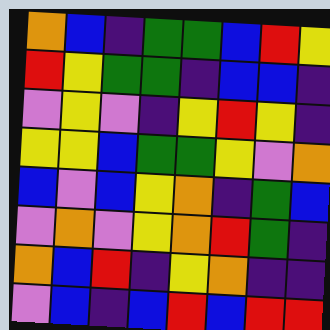[["orange", "blue", "indigo", "green", "green", "blue", "red", "yellow"], ["red", "yellow", "green", "green", "indigo", "blue", "blue", "indigo"], ["violet", "yellow", "violet", "indigo", "yellow", "red", "yellow", "indigo"], ["yellow", "yellow", "blue", "green", "green", "yellow", "violet", "orange"], ["blue", "violet", "blue", "yellow", "orange", "indigo", "green", "blue"], ["violet", "orange", "violet", "yellow", "orange", "red", "green", "indigo"], ["orange", "blue", "red", "indigo", "yellow", "orange", "indigo", "indigo"], ["violet", "blue", "indigo", "blue", "red", "blue", "red", "red"]]